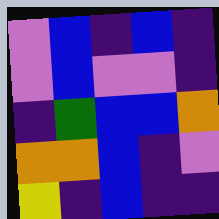[["violet", "blue", "indigo", "blue", "indigo"], ["violet", "blue", "violet", "violet", "indigo"], ["indigo", "green", "blue", "blue", "orange"], ["orange", "orange", "blue", "indigo", "violet"], ["yellow", "indigo", "blue", "indigo", "indigo"]]